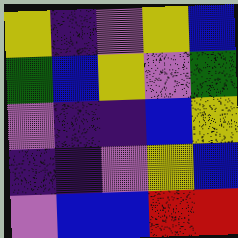[["yellow", "indigo", "violet", "yellow", "blue"], ["green", "blue", "yellow", "violet", "green"], ["violet", "indigo", "indigo", "blue", "yellow"], ["indigo", "indigo", "violet", "yellow", "blue"], ["violet", "blue", "blue", "red", "red"]]